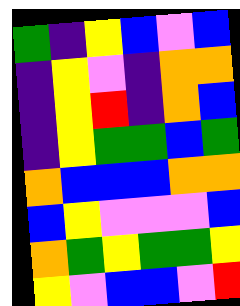[["green", "indigo", "yellow", "blue", "violet", "blue"], ["indigo", "yellow", "violet", "indigo", "orange", "orange"], ["indigo", "yellow", "red", "indigo", "orange", "blue"], ["indigo", "yellow", "green", "green", "blue", "green"], ["orange", "blue", "blue", "blue", "orange", "orange"], ["blue", "yellow", "violet", "violet", "violet", "blue"], ["orange", "green", "yellow", "green", "green", "yellow"], ["yellow", "violet", "blue", "blue", "violet", "red"]]